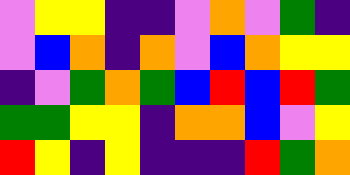[["violet", "yellow", "yellow", "indigo", "indigo", "violet", "orange", "violet", "green", "indigo"], ["violet", "blue", "orange", "indigo", "orange", "violet", "blue", "orange", "yellow", "yellow"], ["indigo", "violet", "green", "orange", "green", "blue", "red", "blue", "red", "green"], ["green", "green", "yellow", "yellow", "indigo", "orange", "orange", "blue", "violet", "yellow"], ["red", "yellow", "indigo", "yellow", "indigo", "indigo", "indigo", "red", "green", "orange"]]